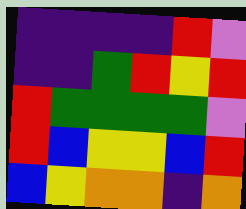[["indigo", "indigo", "indigo", "indigo", "red", "violet"], ["indigo", "indigo", "green", "red", "yellow", "red"], ["red", "green", "green", "green", "green", "violet"], ["red", "blue", "yellow", "yellow", "blue", "red"], ["blue", "yellow", "orange", "orange", "indigo", "orange"]]